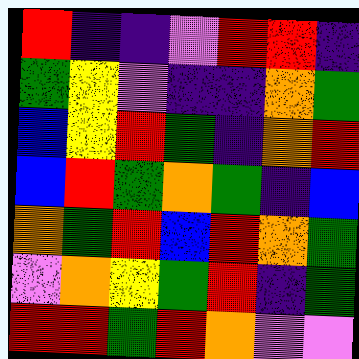[["red", "indigo", "indigo", "violet", "red", "red", "indigo"], ["green", "yellow", "violet", "indigo", "indigo", "orange", "green"], ["blue", "yellow", "red", "green", "indigo", "orange", "red"], ["blue", "red", "green", "orange", "green", "indigo", "blue"], ["orange", "green", "red", "blue", "red", "orange", "green"], ["violet", "orange", "yellow", "green", "red", "indigo", "green"], ["red", "red", "green", "red", "orange", "violet", "violet"]]